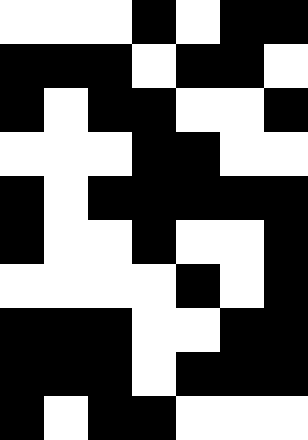[["white", "white", "white", "black", "white", "black", "black"], ["black", "black", "black", "white", "black", "black", "white"], ["black", "white", "black", "black", "white", "white", "black"], ["white", "white", "white", "black", "black", "white", "white"], ["black", "white", "black", "black", "black", "black", "black"], ["black", "white", "white", "black", "white", "white", "black"], ["white", "white", "white", "white", "black", "white", "black"], ["black", "black", "black", "white", "white", "black", "black"], ["black", "black", "black", "white", "black", "black", "black"], ["black", "white", "black", "black", "white", "white", "white"]]